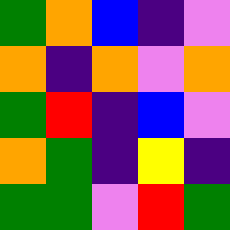[["green", "orange", "blue", "indigo", "violet"], ["orange", "indigo", "orange", "violet", "orange"], ["green", "red", "indigo", "blue", "violet"], ["orange", "green", "indigo", "yellow", "indigo"], ["green", "green", "violet", "red", "green"]]